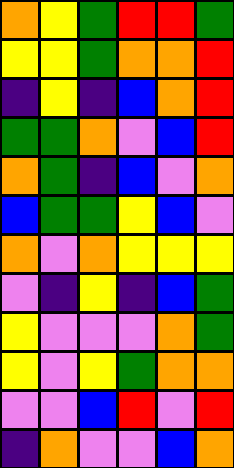[["orange", "yellow", "green", "red", "red", "green"], ["yellow", "yellow", "green", "orange", "orange", "red"], ["indigo", "yellow", "indigo", "blue", "orange", "red"], ["green", "green", "orange", "violet", "blue", "red"], ["orange", "green", "indigo", "blue", "violet", "orange"], ["blue", "green", "green", "yellow", "blue", "violet"], ["orange", "violet", "orange", "yellow", "yellow", "yellow"], ["violet", "indigo", "yellow", "indigo", "blue", "green"], ["yellow", "violet", "violet", "violet", "orange", "green"], ["yellow", "violet", "yellow", "green", "orange", "orange"], ["violet", "violet", "blue", "red", "violet", "red"], ["indigo", "orange", "violet", "violet", "blue", "orange"]]